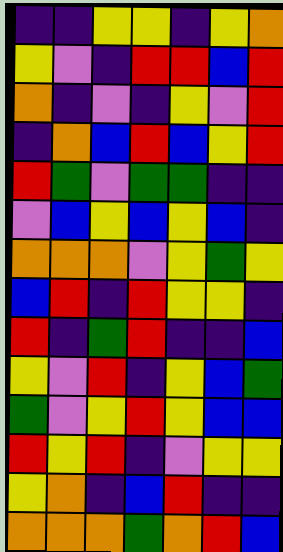[["indigo", "indigo", "yellow", "yellow", "indigo", "yellow", "orange"], ["yellow", "violet", "indigo", "red", "red", "blue", "red"], ["orange", "indigo", "violet", "indigo", "yellow", "violet", "red"], ["indigo", "orange", "blue", "red", "blue", "yellow", "red"], ["red", "green", "violet", "green", "green", "indigo", "indigo"], ["violet", "blue", "yellow", "blue", "yellow", "blue", "indigo"], ["orange", "orange", "orange", "violet", "yellow", "green", "yellow"], ["blue", "red", "indigo", "red", "yellow", "yellow", "indigo"], ["red", "indigo", "green", "red", "indigo", "indigo", "blue"], ["yellow", "violet", "red", "indigo", "yellow", "blue", "green"], ["green", "violet", "yellow", "red", "yellow", "blue", "blue"], ["red", "yellow", "red", "indigo", "violet", "yellow", "yellow"], ["yellow", "orange", "indigo", "blue", "red", "indigo", "indigo"], ["orange", "orange", "orange", "green", "orange", "red", "blue"]]